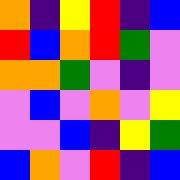[["orange", "indigo", "yellow", "red", "indigo", "blue"], ["red", "blue", "orange", "red", "green", "violet"], ["orange", "orange", "green", "violet", "indigo", "violet"], ["violet", "blue", "violet", "orange", "violet", "yellow"], ["violet", "violet", "blue", "indigo", "yellow", "green"], ["blue", "orange", "violet", "red", "indigo", "blue"]]